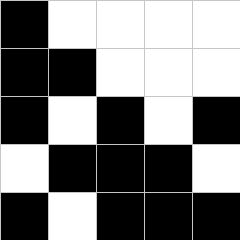[["black", "white", "white", "white", "white"], ["black", "black", "white", "white", "white"], ["black", "white", "black", "white", "black"], ["white", "black", "black", "black", "white"], ["black", "white", "black", "black", "black"]]